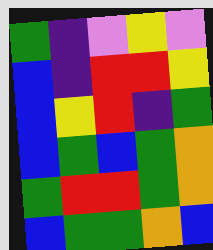[["green", "indigo", "violet", "yellow", "violet"], ["blue", "indigo", "red", "red", "yellow"], ["blue", "yellow", "red", "indigo", "green"], ["blue", "green", "blue", "green", "orange"], ["green", "red", "red", "green", "orange"], ["blue", "green", "green", "orange", "blue"]]